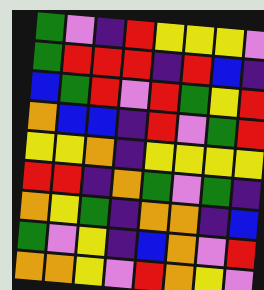[["green", "violet", "indigo", "red", "yellow", "yellow", "yellow", "violet"], ["green", "red", "red", "red", "indigo", "red", "blue", "indigo"], ["blue", "green", "red", "violet", "red", "green", "yellow", "red"], ["orange", "blue", "blue", "indigo", "red", "violet", "green", "red"], ["yellow", "yellow", "orange", "indigo", "yellow", "yellow", "yellow", "yellow"], ["red", "red", "indigo", "orange", "green", "violet", "green", "indigo"], ["orange", "yellow", "green", "indigo", "orange", "orange", "indigo", "blue"], ["green", "violet", "yellow", "indigo", "blue", "orange", "violet", "red"], ["orange", "orange", "yellow", "violet", "red", "orange", "yellow", "violet"]]